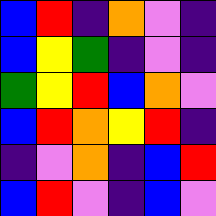[["blue", "red", "indigo", "orange", "violet", "indigo"], ["blue", "yellow", "green", "indigo", "violet", "indigo"], ["green", "yellow", "red", "blue", "orange", "violet"], ["blue", "red", "orange", "yellow", "red", "indigo"], ["indigo", "violet", "orange", "indigo", "blue", "red"], ["blue", "red", "violet", "indigo", "blue", "violet"]]